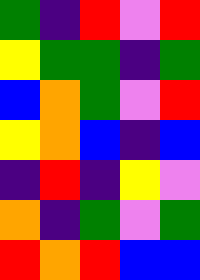[["green", "indigo", "red", "violet", "red"], ["yellow", "green", "green", "indigo", "green"], ["blue", "orange", "green", "violet", "red"], ["yellow", "orange", "blue", "indigo", "blue"], ["indigo", "red", "indigo", "yellow", "violet"], ["orange", "indigo", "green", "violet", "green"], ["red", "orange", "red", "blue", "blue"]]